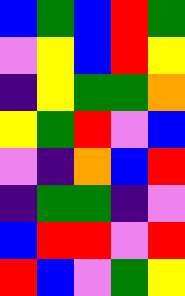[["blue", "green", "blue", "red", "green"], ["violet", "yellow", "blue", "red", "yellow"], ["indigo", "yellow", "green", "green", "orange"], ["yellow", "green", "red", "violet", "blue"], ["violet", "indigo", "orange", "blue", "red"], ["indigo", "green", "green", "indigo", "violet"], ["blue", "red", "red", "violet", "red"], ["red", "blue", "violet", "green", "yellow"]]